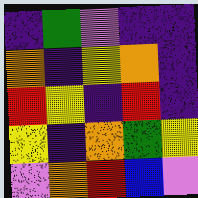[["indigo", "green", "violet", "indigo", "indigo"], ["orange", "indigo", "yellow", "orange", "indigo"], ["red", "yellow", "indigo", "red", "indigo"], ["yellow", "indigo", "orange", "green", "yellow"], ["violet", "orange", "red", "blue", "violet"]]